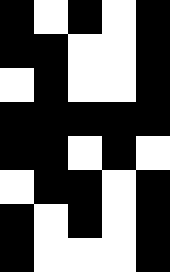[["black", "white", "black", "white", "black"], ["black", "black", "white", "white", "black"], ["white", "black", "white", "white", "black"], ["black", "black", "black", "black", "black"], ["black", "black", "white", "black", "white"], ["white", "black", "black", "white", "black"], ["black", "white", "black", "white", "black"], ["black", "white", "white", "white", "black"]]